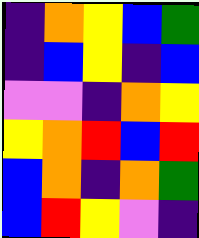[["indigo", "orange", "yellow", "blue", "green"], ["indigo", "blue", "yellow", "indigo", "blue"], ["violet", "violet", "indigo", "orange", "yellow"], ["yellow", "orange", "red", "blue", "red"], ["blue", "orange", "indigo", "orange", "green"], ["blue", "red", "yellow", "violet", "indigo"]]